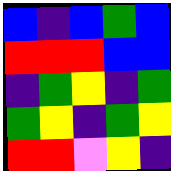[["blue", "indigo", "blue", "green", "blue"], ["red", "red", "red", "blue", "blue"], ["indigo", "green", "yellow", "indigo", "green"], ["green", "yellow", "indigo", "green", "yellow"], ["red", "red", "violet", "yellow", "indigo"]]